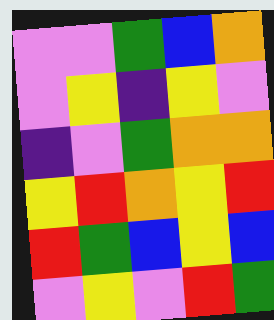[["violet", "violet", "green", "blue", "orange"], ["violet", "yellow", "indigo", "yellow", "violet"], ["indigo", "violet", "green", "orange", "orange"], ["yellow", "red", "orange", "yellow", "red"], ["red", "green", "blue", "yellow", "blue"], ["violet", "yellow", "violet", "red", "green"]]